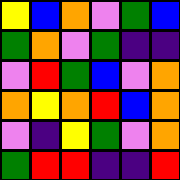[["yellow", "blue", "orange", "violet", "green", "blue"], ["green", "orange", "violet", "green", "indigo", "indigo"], ["violet", "red", "green", "blue", "violet", "orange"], ["orange", "yellow", "orange", "red", "blue", "orange"], ["violet", "indigo", "yellow", "green", "violet", "orange"], ["green", "red", "red", "indigo", "indigo", "red"]]